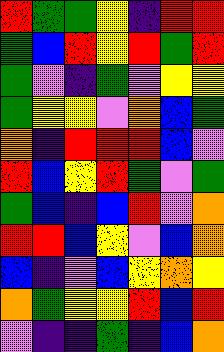[["red", "green", "green", "yellow", "indigo", "red", "red"], ["green", "blue", "red", "yellow", "red", "green", "red"], ["green", "violet", "indigo", "green", "violet", "yellow", "yellow"], ["green", "yellow", "yellow", "violet", "orange", "blue", "green"], ["orange", "indigo", "red", "red", "red", "blue", "violet"], ["red", "blue", "yellow", "red", "green", "violet", "green"], ["green", "blue", "indigo", "blue", "red", "violet", "orange"], ["red", "red", "blue", "yellow", "violet", "blue", "orange"], ["blue", "indigo", "violet", "blue", "yellow", "orange", "yellow"], ["orange", "green", "yellow", "yellow", "red", "blue", "red"], ["violet", "indigo", "indigo", "green", "indigo", "blue", "orange"]]